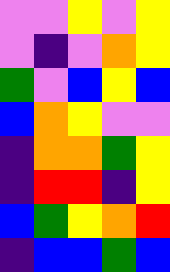[["violet", "violet", "yellow", "violet", "yellow"], ["violet", "indigo", "violet", "orange", "yellow"], ["green", "violet", "blue", "yellow", "blue"], ["blue", "orange", "yellow", "violet", "violet"], ["indigo", "orange", "orange", "green", "yellow"], ["indigo", "red", "red", "indigo", "yellow"], ["blue", "green", "yellow", "orange", "red"], ["indigo", "blue", "blue", "green", "blue"]]